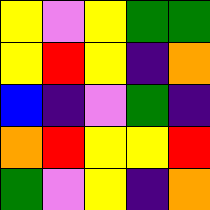[["yellow", "violet", "yellow", "green", "green"], ["yellow", "red", "yellow", "indigo", "orange"], ["blue", "indigo", "violet", "green", "indigo"], ["orange", "red", "yellow", "yellow", "red"], ["green", "violet", "yellow", "indigo", "orange"]]